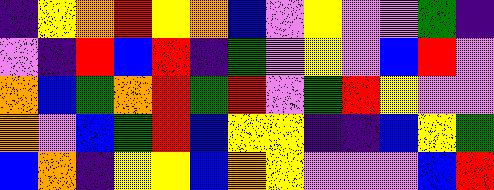[["indigo", "yellow", "orange", "red", "yellow", "orange", "blue", "violet", "yellow", "violet", "violet", "green", "indigo"], ["violet", "indigo", "red", "blue", "red", "indigo", "green", "violet", "yellow", "violet", "blue", "red", "violet"], ["orange", "blue", "green", "orange", "red", "green", "red", "violet", "green", "red", "yellow", "violet", "violet"], ["orange", "violet", "blue", "green", "red", "blue", "yellow", "yellow", "indigo", "indigo", "blue", "yellow", "green"], ["blue", "orange", "indigo", "yellow", "yellow", "blue", "orange", "yellow", "violet", "violet", "violet", "blue", "red"]]